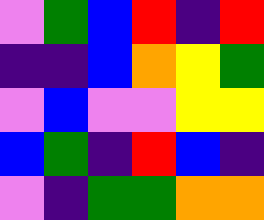[["violet", "green", "blue", "red", "indigo", "red"], ["indigo", "indigo", "blue", "orange", "yellow", "green"], ["violet", "blue", "violet", "violet", "yellow", "yellow"], ["blue", "green", "indigo", "red", "blue", "indigo"], ["violet", "indigo", "green", "green", "orange", "orange"]]